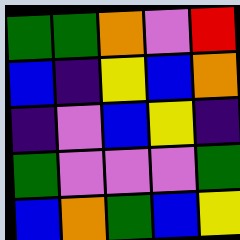[["green", "green", "orange", "violet", "red"], ["blue", "indigo", "yellow", "blue", "orange"], ["indigo", "violet", "blue", "yellow", "indigo"], ["green", "violet", "violet", "violet", "green"], ["blue", "orange", "green", "blue", "yellow"]]